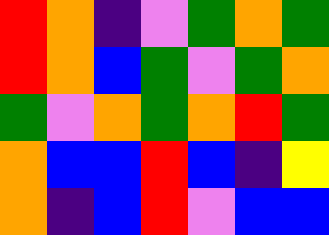[["red", "orange", "indigo", "violet", "green", "orange", "green"], ["red", "orange", "blue", "green", "violet", "green", "orange"], ["green", "violet", "orange", "green", "orange", "red", "green"], ["orange", "blue", "blue", "red", "blue", "indigo", "yellow"], ["orange", "indigo", "blue", "red", "violet", "blue", "blue"]]